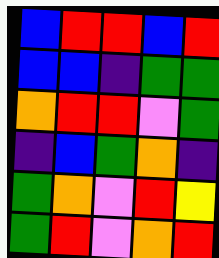[["blue", "red", "red", "blue", "red"], ["blue", "blue", "indigo", "green", "green"], ["orange", "red", "red", "violet", "green"], ["indigo", "blue", "green", "orange", "indigo"], ["green", "orange", "violet", "red", "yellow"], ["green", "red", "violet", "orange", "red"]]